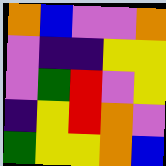[["orange", "blue", "violet", "violet", "orange"], ["violet", "indigo", "indigo", "yellow", "yellow"], ["violet", "green", "red", "violet", "yellow"], ["indigo", "yellow", "red", "orange", "violet"], ["green", "yellow", "yellow", "orange", "blue"]]